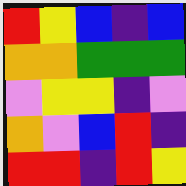[["red", "yellow", "blue", "indigo", "blue"], ["orange", "orange", "green", "green", "green"], ["violet", "yellow", "yellow", "indigo", "violet"], ["orange", "violet", "blue", "red", "indigo"], ["red", "red", "indigo", "red", "yellow"]]